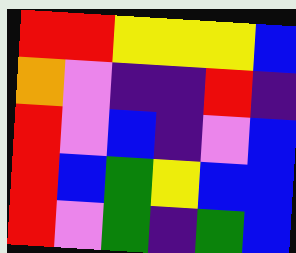[["red", "red", "yellow", "yellow", "yellow", "blue"], ["orange", "violet", "indigo", "indigo", "red", "indigo"], ["red", "violet", "blue", "indigo", "violet", "blue"], ["red", "blue", "green", "yellow", "blue", "blue"], ["red", "violet", "green", "indigo", "green", "blue"]]